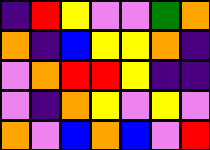[["indigo", "red", "yellow", "violet", "violet", "green", "orange"], ["orange", "indigo", "blue", "yellow", "yellow", "orange", "indigo"], ["violet", "orange", "red", "red", "yellow", "indigo", "indigo"], ["violet", "indigo", "orange", "yellow", "violet", "yellow", "violet"], ["orange", "violet", "blue", "orange", "blue", "violet", "red"]]